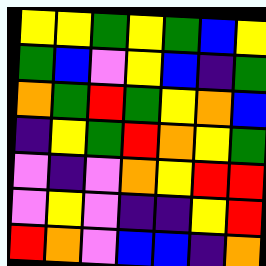[["yellow", "yellow", "green", "yellow", "green", "blue", "yellow"], ["green", "blue", "violet", "yellow", "blue", "indigo", "green"], ["orange", "green", "red", "green", "yellow", "orange", "blue"], ["indigo", "yellow", "green", "red", "orange", "yellow", "green"], ["violet", "indigo", "violet", "orange", "yellow", "red", "red"], ["violet", "yellow", "violet", "indigo", "indigo", "yellow", "red"], ["red", "orange", "violet", "blue", "blue", "indigo", "orange"]]